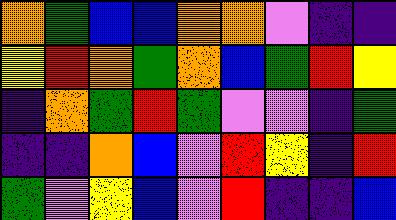[["orange", "green", "blue", "blue", "orange", "orange", "violet", "indigo", "indigo"], ["yellow", "red", "orange", "green", "orange", "blue", "green", "red", "yellow"], ["indigo", "orange", "green", "red", "green", "violet", "violet", "indigo", "green"], ["indigo", "indigo", "orange", "blue", "violet", "red", "yellow", "indigo", "red"], ["green", "violet", "yellow", "blue", "violet", "red", "indigo", "indigo", "blue"]]